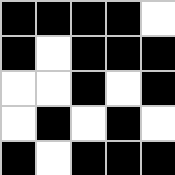[["black", "black", "black", "black", "white"], ["black", "white", "black", "black", "black"], ["white", "white", "black", "white", "black"], ["white", "black", "white", "black", "white"], ["black", "white", "black", "black", "black"]]